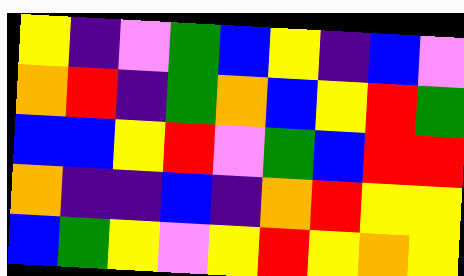[["yellow", "indigo", "violet", "green", "blue", "yellow", "indigo", "blue", "violet"], ["orange", "red", "indigo", "green", "orange", "blue", "yellow", "red", "green"], ["blue", "blue", "yellow", "red", "violet", "green", "blue", "red", "red"], ["orange", "indigo", "indigo", "blue", "indigo", "orange", "red", "yellow", "yellow"], ["blue", "green", "yellow", "violet", "yellow", "red", "yellow", "orange", "yellow"]]